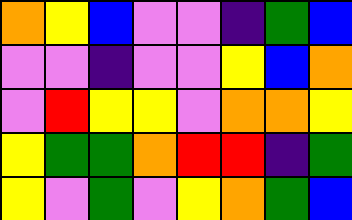[["orange", "yellow", "blue", "violet", "violet", "indigo", "green", "blue"], ["violet", "violet", "indigo", "violet", "violet", "yellow", "blue", "orange"], ["violet", "red", "yellow", "yellow", "violet", "orange", "orange", "yellow"], ["yellow", "green", "green", "orange", "red", "red", "indigo", "green"], ["yellow", "violet", "green", "violet", "yellow", "orange", "green", "blue"]]